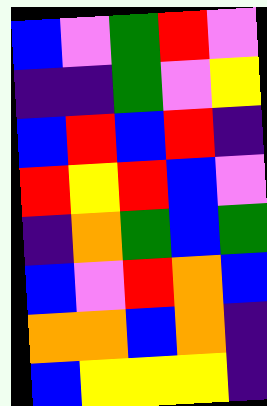[["blue", "violet", "green", "red", "violet"], ["indigo", "indigo", "green", "violet", "yellow"], ["blue", "red", "blue", "red", "indigo"], ["red", "yellow", "red", "blue", "violet"], ["indigo", "orange", "green", "blue", "green"], ["blue", "violet", "red", "orange", "blue"], ["orange", "orange", "blue", "orange", "indigo"], ["blue", "yellow", "yellow", "yellow", "indigo"]]